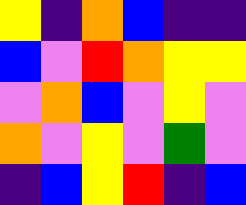[["yellow", "indigo", "orange", "blue", "indigo", "indigo"], ["blue", "violet", "red", "orange", "yellow", "yellow"], ["violet", "orange", "blue", "violet", "yellow", "violet"], ["orange", "violet", "yellow", "violet", "green", "violet"], ["indigo", "blue", "yellow", "red", "indigo", "blue"]]